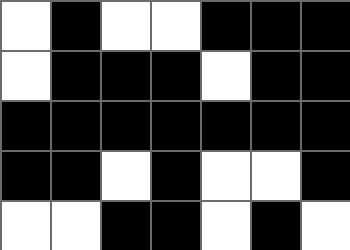[["white", "black", "white", "white", "black", "black", "black"], ["white", "black", "black", "black", "white", "black", "black"], ["black", "black", "black", "black", "black", "black", "black"], ["black", "black", "white", "black", "white", "white", "black"], ["white", "white", "black", "black", "white", "black", "white"]]